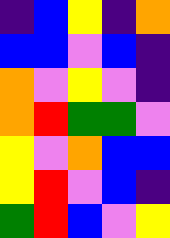[["indigo", "blue", "yellow", "indigo", "orange"], ["blue", "blue", "violet", "blue", "indigo"], ["orange", "violet", "yellow", "violet", "indigo"], ["orange", "red", "green", "green", "violet"], ["yellow", "violet", "orange", "blue", "blue"], ["yellow", "red", "violet", "blue", "indigo"], ["green", "red", "blue", "violet", "yellow"]]